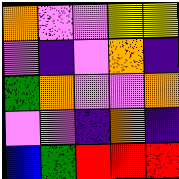[["orange", "violet", "violet", "yellow", "yellow"], ["violet", "indigo", "violet", "orange", "indigo"], ["green", "orange", "violet", "violet", "orange"], ["violet", "violet", "indigo", "orange", "indigo"], ["blue", "green", "red", "red", "red"]]